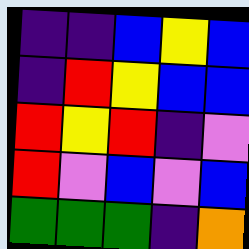[["indigo", "indigo", "blue", "yellow", "blue"], ["indigo", "red", "yellow", "blue", "blue"], ["red", "yellow", "red", "indigo", "violet"], ["red", "violet", "blue", "violet", "blue"], ["green", "green", "green", "indigo", "orange"]]